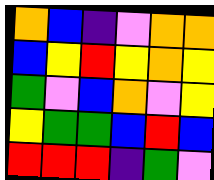[["orange", "blue", "indigo", "violet", "orange", "orange"], ["blue", "yellow", "red", "yellow", "orange", "yellow"], ["green", "violet", "blue", "orange", "violet", "yellow"], ["yellow", "green", "green", "blue", "red", "blue"], ["red", "red", "red", "indigo", "green", "violet"]]